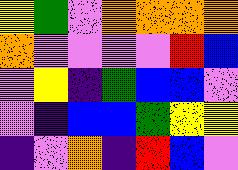[["yellow", "green", "violet", "orange", "orange", "orange", "orange"], ["orange", "violet", "violet", "violet", "violet", "red", "blue"], ["violet", "yellow", "indigo", "green", "blue", "blue", "violet"], ["violet", "indigo", "blue", "blue", "green", "yellow", "yellow"], ["indigo", "violet", "orange", "indigo", "red", "blue", "violet"]]